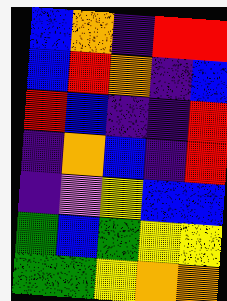[["blue", "orange", "indigo", "red", "red"], ["blue", "red", "orange", "indigo", "blue"], ["red", "blue", "indigo", "indigo", "red"], ["indigo", "orange", "blue", "indigo", "red"], ["indigo", "violet", "yellow", "blue", "blue"], ["green", "blue", "green", "yellow", "yellow"], ["green", "green", "yellow", "orange", "orange"]]